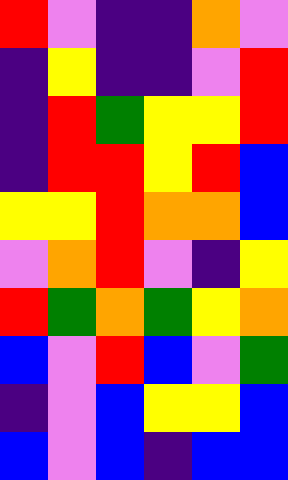[["red", "violet", "indigo", "indigo", "orange", "violet"], ["indigo", "yellow", "indigo", "indigo", "violet", "red"], ["indigo", "red", "green", "yellow", "yellow", "red"], ["indigo", "red", "red", "yellow", "red", "blue"], ["yellow", "yellow", "red", "orange", "orange", "blue"], ["violet", "orange", "red", "violet", "indigo", "yellow"], ["red", "green", "orange", "green", "yellow", "orange"], ["blue", "violet", "red", "blue", "violet", "green"], ["indigo", "violet", "blue", "yellow", "yellow", "blue"], ["blue", "violet", "blue", "indigo", "blue", "blue"]]